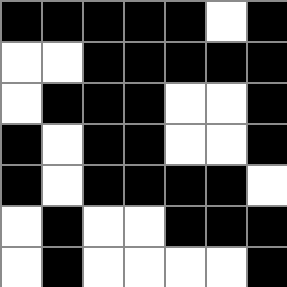[["black", "black", "black", "black", "black", "white", "black"], ["white", "white", "black", "black", "black", "black", "black"], ["white", "black", "black", "black", "white", "white", "black"], ["black", "white", "black", "black", "white", "white", "black"], ["black", "white", "black", "black", "black", "black", "white"], ["white", "black", "white", "white", "black", "black", "black"], ["white", "black", "white", "white", "white", "white", "black"]]